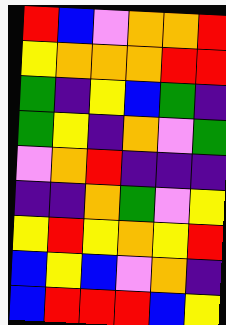[["red", "blue", "violet", "orange", "orange", "red"], ["yellow", "orange", "orange", "orange", "red", "red"], ["green", "indigo", "yellow", "blue", "green", "indigo"], ["green", "yellow", "indigo", "orange", "violet", "green"], ["violet", "orange", "red", "indigo", "indigo", "indigo"], ["indigo", "indigo", "orange", "green", "violet", "yellow"], ["yellow", "red", "yellow", "orange", "yellow", "red"], ["blue", "yellow", "blue", "violet", "orange", "indigo"], ["blue", "red", "red", "red", "blue", "yellow"]]